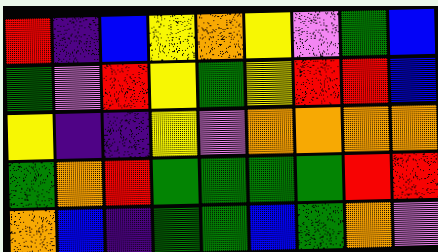[["red", "indigo", "blue", "yellow", "orange", "yellow", "violet", "green", "blue"], ["green", "violet", "red", "yellow", "green", "yellow", "red", "red", "blue"], ["yellow", "indigo", "indigo", "yellow", "violet", "orange", "orange", "orange", "orange"], ["green", "orange", "red", "green", "green", "green", "green", "red", "red"], ["orange", "blue", "indigo", "green", "green", "blue", "green", "orange", "violet"]]